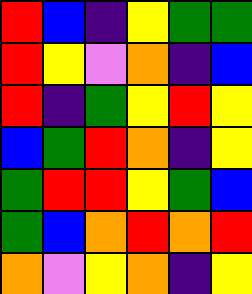[["red", "blue", "indigo", "yellow", "green", "green"], ["red", "yellow", "violet", "orange", "indigo", "blue"], ["red", "indigo", "green", "yellow", "red", "yellow"], ["blue", "green", "red", "orange", "indigo", "yellow"], ["green", "red", "red", "yellow", "green", "blue"], ["green", "blue", "orange", "red", "orange", "red"], ["orange", "violet", "yellow", "orange", "indigo", "yellow"]]